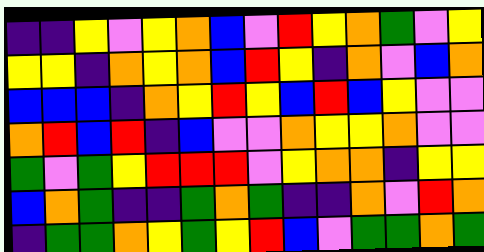[["indigo", "indigo", "yellow", "violet", "yellow", "orange", "blue", "violet", "red", "yellow", "orange", "green", "violet", "yellow"], ["yellow", "yellow", "indigo", "orange", "yellow", "orange", "blue", "red", "yellow", "indigo", "orange", "violet", "blue", "orange"], ["blue", "blue", "blue", "indigo", "orange", "yellow", "red", "yellow", "blue", "red", "blue", "yellow", "violet", "violet"], ["orange", "red", "blue", "red", "indigo", "blue", "violet", "violet", "orange", "yellow", "yellow", "orange", "violet", "violet"], ["green", "violet", "green", "yellow", "red", "red", "red", "violet", "yellow", "orange", "orange", "indigo", "yellow", "yellow"], ["blue", "orange", "green", "indigo", "indigo", "green", "orange", "green", "indigo", "indigo", "orange", "violet", "red", "orange"], ["indigo", "green", "green", "orange", "yellow", "green", "yellow", "red", "blue", "violet", "green", "green", "orange", "green"]]